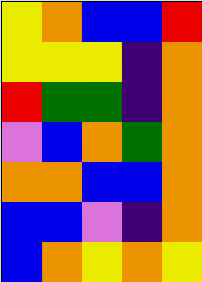[["yellow", "orange", "blue", "blue", "red"], ["yellow", "yellow", "yellow", "indigo", "orange"], ["red", "green", "green", "indigo", "orange"], ["violet", "blue", "orange", "green", "orange"], ["orange", "orange", "blue", "blue", "orange"], ["blue", "blue", "violet", "indigo", "orange"], ["blue", "orange", "yellow", "orange", "yellow"]]